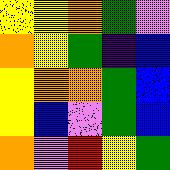[["yellow", "yellow", "orange", "green", "violet"], ["orange", "yellow", "green", "indigo", "blue"], ["yellow", "orange", "orange", "green", "blue"], ["yellow", "blue", "violet", "green", "blue"], ["orange", "violet", "red", "yellow", "green"]]